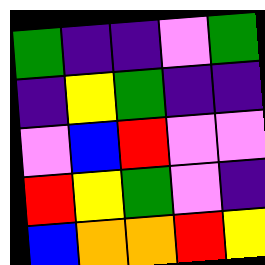[["green", "indigo", "indigo", "violet", "green"], ["indigo", "yellow", "green", "indigo", "indigo"], ["violet", "blue", "red", "violet", "violet"], ["red", "yellow", "green", "violet", "indigo"], ["blue", "orange", "orange", "red", "yellow"]]